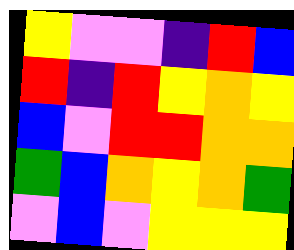[["yellow", "violet", "violet", "indigo", "red", "blue"], ["red", "indigo", "red", "yellow", "orange", "yellow"], ["blue", "violet", "red", "red", "orange", "orange"], ["green", "blue", "orange", "yellow", "orange", "green"], ["violet", "blue", "violet", "yellow", "yellow", "yellow"]]